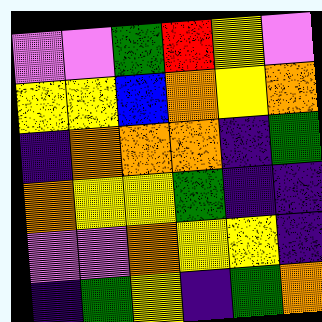[["violet", "violet", "green", "red", "yellow", "violet"], ["yellow", "yellow", "blue", "orange", "yellow", "orange"], ["indigo", "orange", "orange", "orange", "indigo", "green"], ["orange", "yellow", "yellow", "green", "indigo", "indigo"], ["violet", "violet", "orange", "yellow", "yellow", "indigo"], ["indigo", "green", "yellow", "indigo", "green", "orange"]]